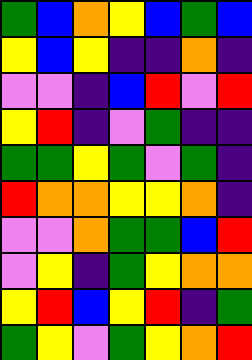[["green", "blue", "orange", "yellow", "blue", "green", "blue"], ["yellow", "blue", "yellow", "indigo", "indigo", "orange", "indigo"], ["violet", "violet", "indigo", "blue", "red", "violet", "red"], ["yellow", "red", "indigo", "violet", "green", "indigo", "indigo"], ["green", "green", "yellow", "green", "violet", "green", "indigo"], ["red", "orange", "orange", "yellow", "yellow", "orange", "indigo"], ["violet", "violet", "orange", "green", "green", "blue", "red"], ["violet", "yellow", "indigo", "green", "yellow", "orange", "orange"], ["yellow", "red", "blue", "yellow", "red", "indigo", "green"], ["green", "yellow", "violet", "green", "yellow", "orange", "red"]]